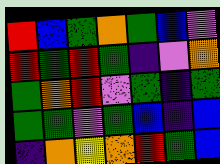[["red", "blue", "green", "orange", "green", "blue", "violet"], ["red", "green", "red", "green", "indigo", "violet", "orange"], ["green", "orange", "red", "violet", "green", "indigo", "green"], ["green", "green", "violet", "green", "blue", "indigo", "blue"], ["indigo", "orange", "yellow", "orange", "red", "green", "blue"]]